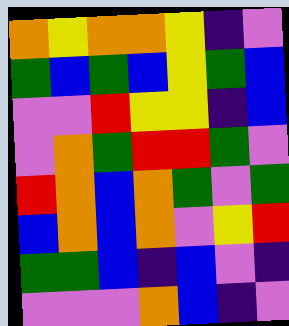[["orange", "yellow", "orange", "orange", "yellow", "indigo", "violet"], ["green", "blue", "green", "blue", "yellow", "green", "blue"], ["violet", "violet", "red", "yellow", "yellow", "indigo", "blue"], ["violet", "orange", "green", "red", "red", "green", "violet"], ["red", "orange", "blue", "orange", "green", "violet", "green"], ["blue", "orange", "blue", "orange", "violet", "yellow", "red"], ["green", "green", "blue", "indigo", "blue", "violet", "indigo"], ["violet", "violet", "violet", "orange", "blue", "indigo", "violet"]]